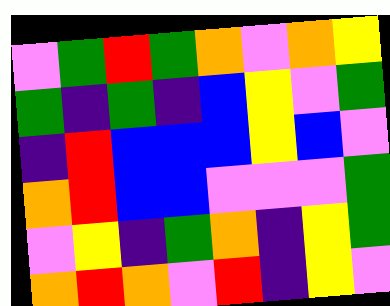[["violet", "green", "red", "green", "orange", "violet", "orange", "yellow"], ["green", "indigo", "green", "indigo", "blue", "yellow", "violet", "green"], ["indigo", "red", "blue", "blue", "blue", "yellow", "blue", "violet"], ["orange", "red", "blue", "blue", "violet", "violet", "violet", "green"], ["violet", "yellow", "indigo", "green", "orange", "indigo", "yellow", "green"], ["orange", "red", "orange", "violet", "red", "indigo", "yellow", "violet"]]